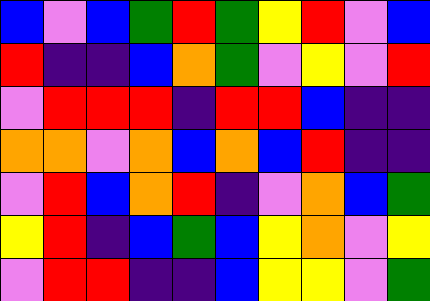[["blue", "violet", "blue", "green", "red", "green", "yellow", "red", "violet", "blue"], ["red", "indigo", "indigo", "blue", "orange", "green", "violet", "yellow", "violet", "red"], ["violet", "red", "red", "red", "indigo", "red", "red", "blue", "indigo", "indigo"], ["orange", "orange", "violet", "orange", "blue", "orange", "blue", "red", "indigo", "indigo"], ["violet", "red", "blue", "orange", "red", "indigo", "violet", "orange", "blue", "green"], ["yellow", "red", "indigo", "blue", "green", "blue", "yellow", "orange", "violet", "yellow"], ["violet", "red", "red", "indigo", "indigo", "blue", "yellow", "yellow", "violet", "green"]]